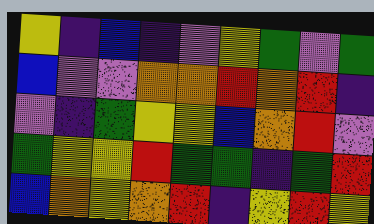[["yellow", "indigo", "blue", "indigo", "violet", "yellow", "green", "violet", "green"], ["blue", "violet", "violet", "orange", "orange", "red", "orange", "red", "indigo"], ["violet", "indigo", "green", "yellow", "yellow", "blue", "orange", "red", "violet"], ["green", "yellow", "yellow", "red", "green", "green", "indigo", "green", "red"], ["blue", "orange", "yellow", "orange", "red", "indigo", "yellow", "red", "yellow"]]